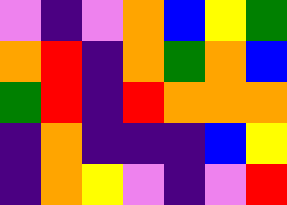[["violet", "indigo", "violet", "orange", "blue", "yellow", "green"], ["orange", "red", "indigo", "orange", "green", "orange", "blue"], ["green", "red", "indigo", "red", "orange", "orange", "orange"], ["indigo", "orange", "indigo", "indigo", "indigo", "blue", "yellow"], ["indigo", "orange", "yellow", "violet", "indigo", "violet", "red"]]